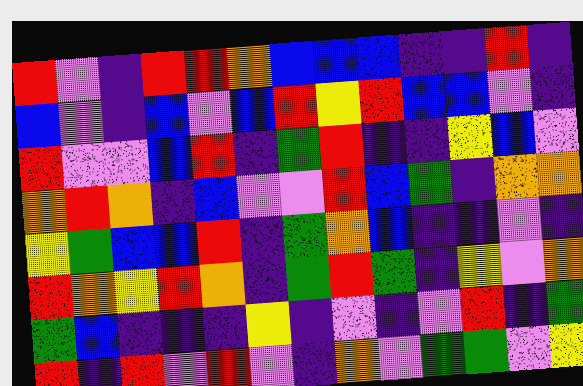[["red", "violet", "indigo", "red", "red", "orange", "blue", "blue", "blue", "indigo", "indigo", "red", "indigo"], ["blue", "violet", "indigo", "blue", "violet", "blue", "red", "yellow", "red", "blue", "blue", "violet", "indigo"], ["red", "violet", "violet", "blue", "red", "indigo", "green", "red", "indigo", "indigo", "yellow", "blue", "violet"], ["orange", "red", "orange", "indigo", "blue", "violet", "violet", "red", "blue", "green", "indigo", "orange", "orange"], ["yellow", "green", "blue", "blue", "red", "indigo", "green", "orange", "blue", "indigo", "indigo", "violet", "indigo"], ["red", "orange", "yellow", "red", "orange", "indigo", "green", "red", "green", "indigo", "yellow", "violet", "orange"], ["green", "blue", "indigo", "indigo", "indigo", "yellow", "indigo", "violet", "indigo", "violet", "red", "indigo", "green"], ["red", "indigo", "red", "violet", "red", "violet", "indigo", "orange", "violet", "green", "green", "violet", "yellow"]]